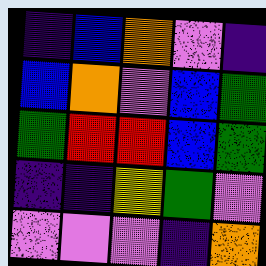[["indigo", "blue", "orange", "violet", "indigo"], ["blue", "orange", "violet", "blue", "green"], ["green", "red", "red", "blue", "green"], ["indigo", "indigo", "yellow", "green", "violet"], ["violet", "violet", "violet", "indigo", "orange"]]